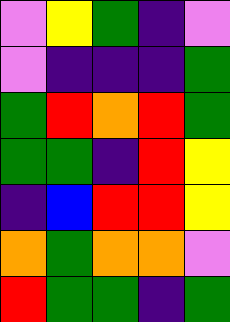[["violet", "yellow", "green", "indigo", "violet"], ["violet", "indigo", "indigo", "indigo", "green"], ["green", "red", "orange", "red", "green"], ["green", "green", "indigo", "red", "yellow"], ["indigo", "blue", "red", "red", "yellow"], ["orange", "green", "orange", "orange", "violet"], ["red", "green", "green", "indigo", "green"]]